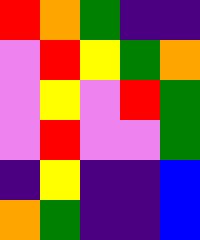[["red", "orange", "green", "indigo", "indigo"], ["violet", "red", "yellow", "green", "orange"], ["violet", "yellow", "violet", "red", "green"], ["violet", "red", "violet", "violet", "green"], ["indigo", "yellow", "indigo", "indigo", "blue"], ["orange", "green", "indigo", "indigo", "blue"]]